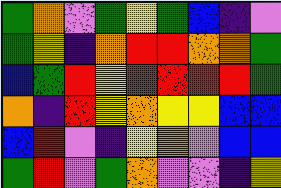[["green", "orange", "violet", "green", "yellow", "green", "blue", "indigo", "violet"], ["green", "yellow", "indigo", "orange", "red", "red", "orange", "orange", "green"], ["blue", "green", "red", "yellow", "red", "red", "red", "red", "green"], ["orange", "indigo", "red", "yellow", "orange", "yellow", "yellow", "blue", "blue"], ["blue", "red", "violet", "indigo", "yellow", "orange", "violet", "blue", "blue"], ["green", "red", "violet", "green", "orange", "violet", "violet", "indigo", "yellow"]]